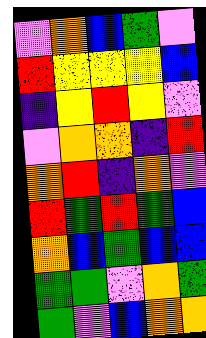[["violet", "orange", "blue", "green", "violet"], ["red", "yellow", "yellow", "yellow", "blue"], ["indigo", "yellow", "red", "yellow", "violet"], ["violet", "orange", "orange", "indigo", "red"], ["orange", "red", "indigo", "orange", "violet"], ["red", "green", "red", "green", "blue"], ["orange", "blue", "green", "blue", "blue"], ["green", "green", "violet", "orange", "green"], ["green", "violet", "blue", "orange", "orange"]]